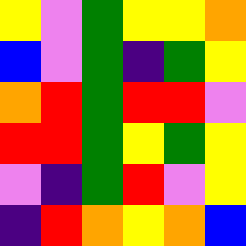[["yellow", "violet", "green", "yellow", "yellow", "orange"], ["blue", "violet", "green", "indigo", "green", "yellow"], ["orange", "red", "green", "red", "red", "violet"], ["red", "red", "green", "yellow", "green", "yellow"], ["violet", "indigo", "green", "red", "violet", "yellow"], ["indigo", "red", "orange", "yellow", "orange", "blue"]]